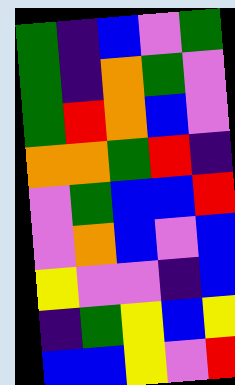[["green", "indigo", "blue", "violet", "green"], ["green", "indigo", "orange", "green", "violet"], ["green", "red", "orange", "blue", "violet"], ["orange", "orange", "green", "red", "indigo"], ["violet", "green", "blue", "blue", "red"], ["violet", "orange", "blue", "violet", "blue"], ["yellow", "violet", "violet", "indigo", "blue"], ["indigo", "green", "yellow", "blue", "yellow"], ["blue", "blue", "yellow", "violet", "red"]]